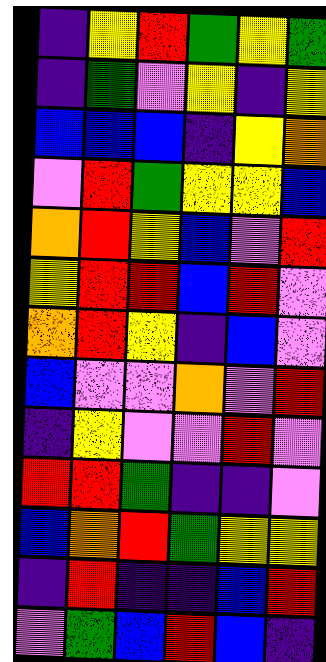[["indigo", "yellow", "red", "green", "yellow", "green"], ["indigo", "green", "violet", "yellow", "indigo", "yellow"], ["blue", "blue", "blue", "indigo", "yellow", "orange"], ["violet", "red", "green", "yellow", "yellow", "blue"], ["orange", "red", "yellow", "blue", "violet", "red"], ["yellow", "red", "red", "blue", "red", "violet"], ["orange", "red", "yellow", "indigo", "blue", "violet"], ["blue", "violet", "violet", "orange", "violet", "red"], ["indigo", "yellow", "violet", "violet", "red", "violet"], ["red", "red", "green", "indigo", "indigo", "violet"], ["blue", "orange", "red", "green", "yellow", "yellow"], ["indigo", "red", "indigo", "indigo", "blue", "red"], ["violet", "green", "blue", "red", "blue", "indigo"]]